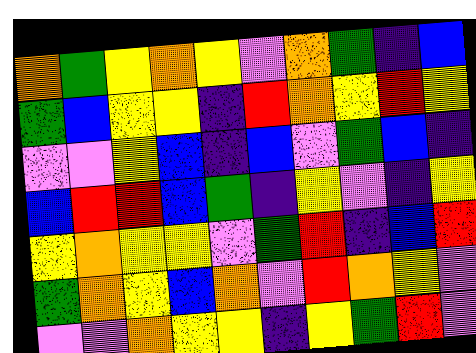[["orange", "green", "yellow", "orange", "yellow", "violet", "orange", "green", "indigo", "blue"], ["green", "blue", "yellow", "yellow", "indigo", "red", "orange", "yellow", "red", "yellow"], ["violet", "violet", "yellow", "blue", "indigo", "blue", "violet", "green", "blue", "indigo"], ["blue", "red", "red", "blue", "green", "indigo", "yellow", "violet", "indigo", "yellow"], ["yellow", "orange", "yellow", "yellow", "violet", "green", "red", "indigo", "blue", "red"], ["green", "orange", "yellow", "blue", "orange", "violet", "red", "orange", "yellow", "violet"], ["violet", "violet", "orange", "yellow", "yellow", "indigo", "yellow", "green", "red", "violet"]]